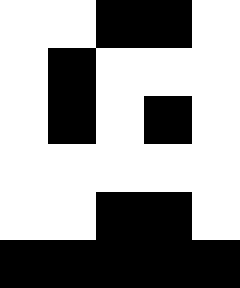[["white", "white", "black", "black", "white"], ["white", "black", "white", "white", "white"], ["white", "black", "white", "black", "white"], ["white", "white", "white", "white", "white"], ["white", "white", "black", "black", "white"], ["black", "black", "black", "black", "black"]]